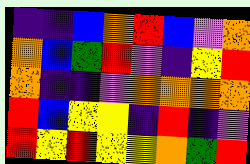[["indigo", "indigo", "blue", "orange", "red", "blue", "violet", "orange"], ["orange", "blue", "green", "red", "violet", "indigo", "yellow", "red"], ["orange", "indigo", "indigo", "violet", "orange", "orange", "orange", "orange"], ["red", "blue", "yellow", "yellow", "indigo", "red", "indigo", "violet"], ["red", "yellow", "red", "yellow", "yellow", "orange", "green", "red"]]